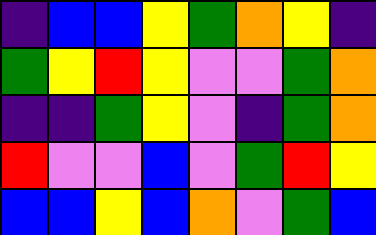[["indigo", "blue", "blue", "yellow", "green", "orange", "yellow", "indigo"], ["green", "yellow", "red", "yellow", "violet", "violet", "green", "orange"], ["indigo", "indigo", "green", "yellow", "violet", "indigo", "green", "orange"], ["red", "violet", "violet", "blue", "violet", "green", "red", "yellow"], ["blue", "blue", "yellow", "blue", "orange", "violet", "green", "blue"]]